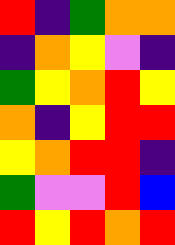[["red", "indigo", "green", "orange", "orange"], ["indigo", "orange", "yellow", "violet", "indigo"], ["green", "yellow", "orange", "red", "yellow"], ["orange", "indigo", "yellow", "red", "red"], ["yellow", "orange", "red", "red", "indigo"], ["green", "violet", "violet", "red", "blue"], ["red", "yellow", "red", "orange", "red"]]